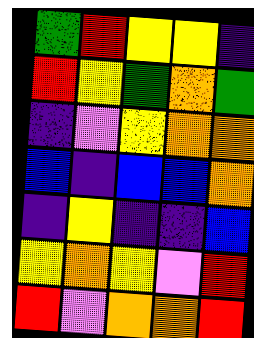[["green", "red", "yellow", "yellow", "indigo"], ["red", "yellow", "green", "orange", "green"], ["indigo", "violet", "yellow", "orange", "orange"], ["blue", "indigo", "blue", "blue", "orange"], ["indigo", "yellow", "indigo", "indigo", "blue"], ["yellow", "orange", "yellow", "violet", "red"], ["red", "violet", "orange", "orange", "red"]]